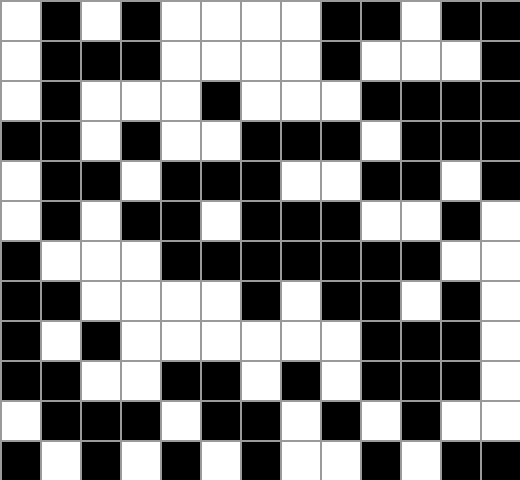[["white", "black", "white", "black", "white", "white", "white", "white", "black", "black", "white", "black", "black"], ["white", "black", "black", "black", "white", "white", "white", "white", "black", "white", "white", "white", "black"], ["white", "black", "white", "white", "white", "black", "white", "white", "white", "black", "black", "black", "black"], ["black", "black", "white", "black", "white", "white", "black", "black", "black", "white", "black", "black", "black"], ["white", "black", "black", "white", "black", "black", "black", "white", "white", "black", "black", "white", "black"], ["white", "black", "white", "black", "black", "white", "black", "black", "black", "white", "white", "black", "white"], ["black", "white", "white", "white", "black", "black", "black", "black", "black", "black", "black", "white", "white"], ["black", "black", "white", "white", "white", "white", "black", "white", "black", "black", "white", "black", "white"], ["black", "white", "black", "white", "white", "white", "white", "white", "white", "black", "black", "black", "white"], ["black", "black", "white", "white", "black", "black", "white", "black", "white", "black", "black", "black", "white"], ["white", "black", "black", "black", "white", "black", "black", "white", "black", "white", "black", "white", "white"], ["black", "white", "black", "white", "black", "white", "black", "white", "white", "black", "white", "black", "black"]]